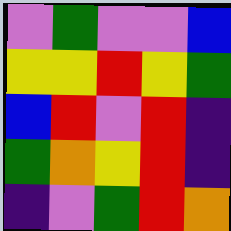[["violet", "green", "violet", "violet", "blue"], ["yellow", "yellow", "red", "yellow", "green"], ["blue", "red", "violet", "red", "indigo"], ["green", "orange", "yellow", "red", "indigo"], ["indigo", "violet", "green", "red", "orange"]]